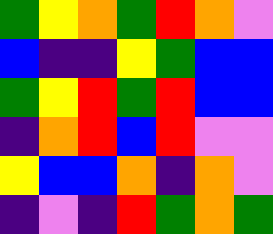[["green", "yellow", "orange", "green", "red", "orange", "violet"], ["blue", "indigo", "indigo", "yellow", "green", "blue", "blue"], ["green", "yellow", "red", "green", "red", "blue", "blue"], ["indigo", "orange", "red", "blue", "red", "violet", "violet"], ["yellow", "blue", "blue", "orange", "indigo", "orange", "violet"], ["indigo", "violet", "indigo", "red", "green", "orange", "green"]]